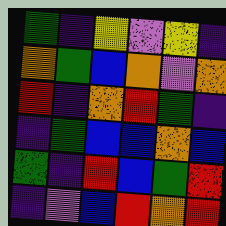[["green", "indigo", "yellow", "violet", "yellow", "indigo"], ["orange", "green", "blue", "orange", "violet", "orange"], ["red", "indigo", "orange", "red", "green", "indigo"], ["indigo", "green", "blue", "blue", "orange", "blue"], ["green", "indigo", "red", "blue", "green", "red"], ["indigo", "violet", "blue", "red", "orange", "red"]]